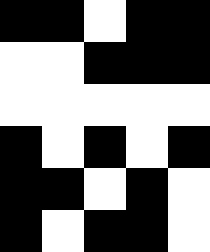[["black", "black", "white", "black", "black"], ["white", "white", "black", "black", "black"], ["white", "white", "white", "white", "white"], ["black", "white", "black", "white", "black"], ["black", "black", "white", "black", "white"], ["black", "white", "black", "black", "white"]]